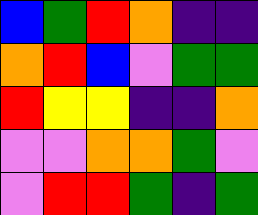[["blue", "green", "red", "orange", "indigo", "indigo"], ["orange", "red", "blue", "violet", "green", "green"], ["red", "yellow", "yellow", "indigo", "indigo", "orange"], ["violet", "violet", "orange", "orange", "green", "violet"], ["violet", "red", "red", "green", "indigo", "green"]]